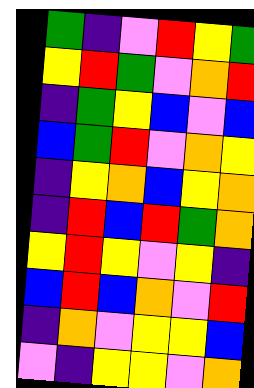[["green", "indigo", "violet", "red", "yellow", "green"], ["yellow", "red", "green", "violet", "orange", "red"], ["indigo", "green", "yellow", "blue", "violet", "blue"], ["blue", "green", "red", "violet", "orange", "yellow"], ["indigo", "yellow", "orange", "blue", "yellow", "orange"], ["indigo", "red", "blue", "red", "green", "orange"], ["yellow", "red", "yellow", "violet", "yellow", "indigo"], ["blue", "red", "blue", "orange", "violet", "red"], ["indigo", "orange", "violet", "yellow", "yellow", "blue"], ["violet", "indigo", "yellow", "yellow", "violet", "orange"]]